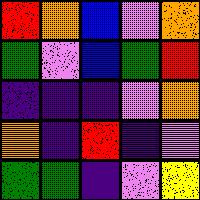[["red", "orange", "blue", "violet", "orange"], ["green", "violet", "blue", "green", "red"], ["indigo", "indigo", "indigo", "violet", "orange"], ["orange", "indigo", "red", "indigo", "violet"], ["green", "green", "indigo", "violet", "yellow"]]